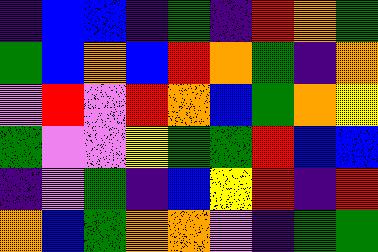[["indigo", "blue", "blue", "indigo", "green", "indigo", "red", "orange", "green"], ["green", "blue", "orange", "blue", "red", "orange", "green", "indigo", "orange"], ["violet", "red", "violet", "red", "orange", "blue", "green", "orange", "yellow"], ["green", "violet", "violet", "yellow", "green", "green", "red", "blue", "blue"], ["indigo", "violet", "green", "indigo", "blue", "yellow", "red", "indigo", "red"], ["orange", "blue", "green", "orange", "orange", "violet", "indigo", "green", "green"]]